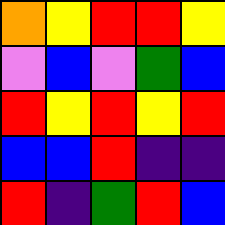[["orange", "yellow", "red", "red", "yellow"], ["violet", "blue", "violet", "green", "blue"], ["red", "yellow", "red", "yellow", "red"], ["blue", "blue", "red", "indigo", "indigo"], ["red", "indigo", "green", "red", "blue"]]